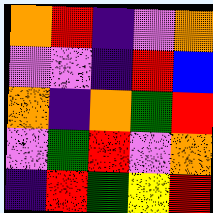[["orange", "red", "indigo", "violet", "orange"], ["violet", "violet", "indigo", "red", "blue"], ["orange", "indigo", "orange", "green", "red"], ["violet", "green", "red", "violet", "orange"], ["indigo", "red", "green", "yellow", "red"]]